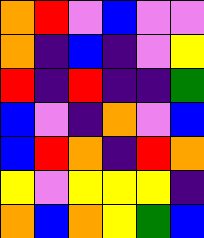[["orange", "red", "violet", "blue", "violet", "violet"], ["orange", "indigo", "blue", "indigo", "violet", "yellow"], ["red", "indigo", "red", "indigo", "indigo", "green"], ["blue", "violet", "indigo", "orange", "violet", "blue"], ["blue", "red", "orange", "indigo", "red", "orange"], ["yellow", "violet", "yellow", "yellow", "yellow", "indigo"], ["orange", "blue", "orange", "yellow", "green", "blue"]]